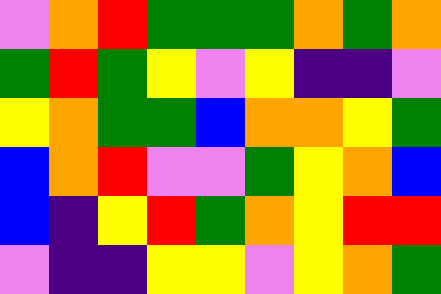[["violet", "orange", "red", "green", "green", "green", "orange", "green", "orange"], ["green", "red", "green", "yellow", "violet", "yellow", "indigo", "indigo", "violet"], ["yellow", "orange", "green", "green", "blue", "orange", "orange", "yellow", "green"], ["blue", "orange", "red", "violet", "violet", "green", "yellow", "orange", "blue"], ["blue", "indigo", "yellow", "red", "green", "orange", "yellow", "red", "red"], ["violet", "indigo", "indigo", "yellow", "yellow", "violet", "yellow", "orange", "green"]]